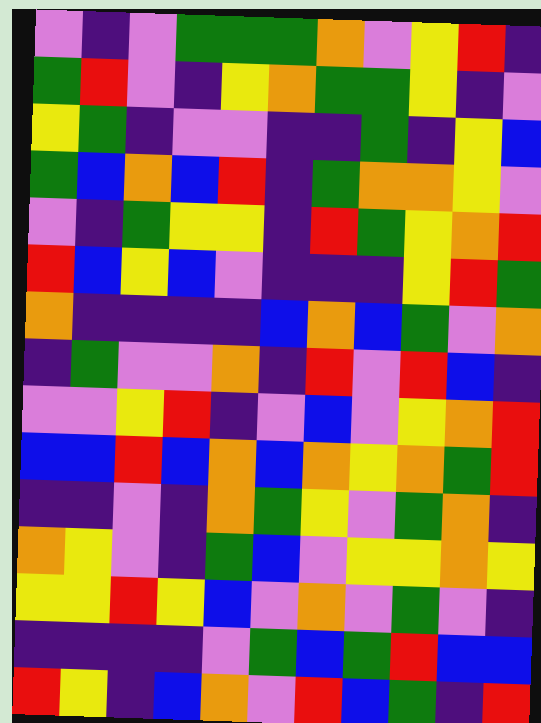[["violet", "indigo", "violet", "green", "green", "green", "orange", "violet", "yellow", "red", "indigo"], ["green", "red", "violet", "indigo", "yellow", "orange", "green", "green", "yellow", "indigo", "violet"], ["yellow", "green", "indigo", "violet", "violet", "indigo", "indigo", "green", "indigo", "yellow", "blue"], ["green", "blue", "orange", "blue", "red", "indigo", "green", "orange", "orange", "yellow", "violet"], ["violet", "indigo", "green", "yellow", "yellow", "indigo", "red", "green", "yellow", "orange", "red"], ["red", "blue", "yellow", "blue", "violet", "indigo", "indigo", "indigo", "yellow", "red", "green"], ["orange", "indigo", "indigo", "indigo", "indigo", "blue", "orange", "blue", "green", "violet", "orange"], ["indigo", "green", "violet", "violet", "orange", "indigo", "red", "violet", "red", "blue", "indigo"], ["violet", "violet", "yellow", "red", "indigo", "violet", "blue", "violet", "yellow", "orange", "red"], ["blue", "blue", "red", "blue", "orange", "blue", "orange", "yellow", "orange", "green", "red"], ["indigo", "indigo", "violet", "indigo", "orange", "green", "yellow", "violet", "green", "orange", "indigo"], ["orange", "yellow", "violet", "indigo", "green", "blue", "violet", "yellow", "yellow", "orange", "yellow"], ["yellow", "yellow", "red", "yellow", "blue", "violet", "orange", "violet", "green", "violet", "indigo"], ["indigo", "indigo", "indigo", "indigo", "violet", "green", "blue", "green", "red", "blue", "blue"], ["red", "yellow", "indigo", "blue", "orange", "violet", "red", "blue", "green", "indigo", "red"]]